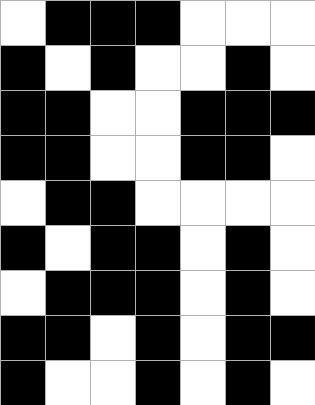[["white", "black", "black", "black", "white", "white", "white"], ["black", "white", "black", "white", "white", "black", "white"], ["black", "black", "white", "white", "black", "black", "black"], ["black", "black", "white", "white", "black", "black", "white"], ["white", "black", "black", "white", "white", "white", "white"], ["black", "white", "black", "black", "white", "black", "white"], ["white", "black", "black", "black", "white", "black", "white"], ["black", "black", "white", "black", "white", "black", "black"], ["black", "white", "white", "black", "white", "black", "white"]]